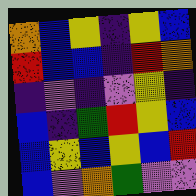[["orange", "blue", "yellow", "indigo", "yellow", "blue"], ["red", "blue", "blue", "indigo", "red", "orange"], ["indigo", "violet", "indigo", "violet", "yellow", "indigo"], ["blue", "indigo", "green", "red", "yellow", "blue"], ["blue", "yellow", "blue", "yellow", "blue", "red"], ["blue", "violet", "orange", "green", "violet", "violet"]]